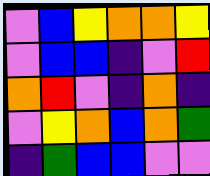[["violet", "blue", "yellow", "orange", "orange", "yellow"], ["violet", "blue", "blue", "indigo", "violet", "red"], ["orange", "red", "violet", "indigo", "orange", "indigo"], ["violet", "yellow", "orange", "blue", "orange", "green"], ["indigo", "green", "blue", "blue", "violet", "violet"]]